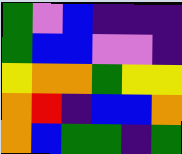[["green", "violet", "blue", "indigo", "indigo", "indigo"], ["green", "blue", "blue", "violet", "violet", "indigo"], ["yellow", "orange", "orange", "green", "yellow", "yellow"], ["orange", "red", "indigo", "blue", "blue", "orange"], ["orange", "blue", "green", "green", "indigo", "green"]]